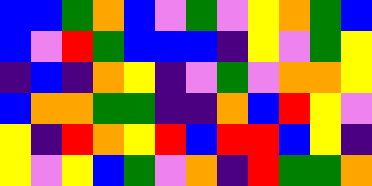[["blue", "blue", "green", "orange", "blue", "violet", "green", "violet", "yellow", "orange", "green", "blue"], ["blue", "violet", "red", "green", "blue", "blue", "blue", "indigo", "yellow", "violet", "green", "yellow"], ["indigo", "blue", "indigo", "orange", "yellow", "indigo", "violet", "green", "violet", "orange", "orange", "yellow"], ["blue", "orange", "orange", "green", "green", "indigo", "indigo", "orange", "blue", "red", "yellow", "violet"], ["yellow", "indigo", "red", "orange", "yellow", "red", "blue", "red", "red", "blue", "yellow", "indigo"], ["yellow", "violet", "yellow", "blue", "green", "violet", "orange", "indigo", "red", "green", "green", "orange"]]